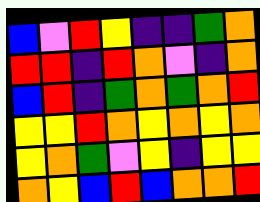[["blue", "violet", "red", "yellow", "indigo", "indigo", "green", "orange"], ["red", "red", "indigo", "red", "orange", "violet", "indigo", "orange"], ["blue", "red", "indigo", "green", "orange", "green", "orange", "red"], ["yellow", "yellow", "red", "orange", "yellow", "orange", "yellow", "orange"], ["yellow", "orange", "green", "violet", "yellow", "indigo", "yellow", "yellow"], ["orange", "yellow", "blue", "red", "blue", "orange", "orange", "red"]]